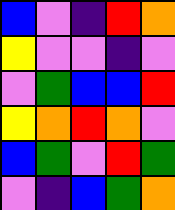[["blue", "violet", "indigo", "red", "orange"], ["yellow", "violet", "violet", "indigo", "violet"], ["violet", "green", "blue", "blue", "red"], ["yellow", "orange", "red", "orange", "violet"], ["blue", "green", "violet", "red", "green"], ["violet", "indigo", "blue", "green", "orange"]]